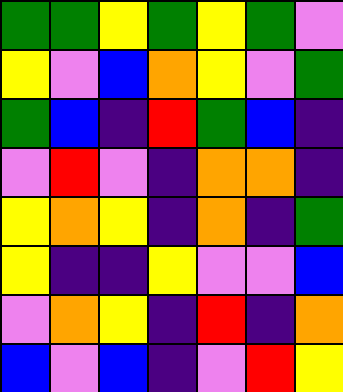[["green", "green", "yellow", "green", "yellow", "green", "violet"], ["yellow", "violet", "blue", "orange", "yellow", "violet", "green"], ["green", "blue", "indigo", "red", "green", "blue", "indigo"], ["violet", "red", "violet", "indigo", "orange", "orange", "indigo"], ["yellow", "orange", "yellow", "indigo", "orange", "indigo", "green"], ["yellow", "indigo", "indigo", "yellow", "violet", "violet", "blue"], ["violet", "orange", "yellow", "indigo", "red", "indigo", "orange"], ["blue", "violet", "blue", "indigo", "violet", "red", "yellow"]]